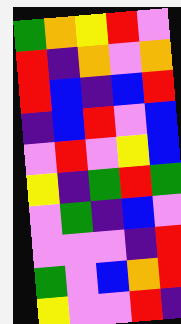[["green", "orange", "yellow", "red", "violet"], ["red", "indigo", "orange", "violet", "orange"], ["red", "blue", "indigo", "blue", "red"], ["indigo", "blue", "red", "violet", "blue"], ["violet", "red", "violet", "yellow", "blue"], ["yellow", "indigo", "green", "red", "green"], ["violet", "green", "indigo", "blue", "violet"], ["violet", "violet", "violet", "indigo", "red"], ["green", "violet", "blue", "orange", "red"], ["yellow", "violet", "violet", "red", "indigo"]]